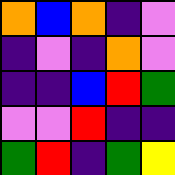[["orange", "blue", "orange", "indigo", "violet"], ["indigo", "violet", "indigo", "orange", "violet"], ["indigo", "indigo", "blue", "red", "green"], ["violet", "violet", "red", "indigo", "indigo"], ["green", "red", "indigo", "green", "yellow"]]